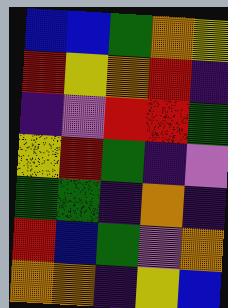[["blue", "blue", "green", "orange", "yellow"], ["red", "yellow", "orange", "red", "indigo"], ["indigo", "violet", "red", "red", "green"], ["yellow", "red", "green", "indigo", "violet"], ["green", "green", "indigo", "orange", "indigo"], ["red", "blue", "green", "violet", "orange"], ["orange", "orange", "indigo", "yellow", "blue"]]